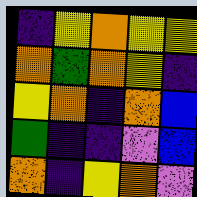[["indigo", "yellow", "orange", "yellow", "yellow"], ["orange", "green", "orange", "yellow", "indigo"], ["yellow", "orange", "indigo", "orange", "blue"], ["green", "indigo", "indigo", "violet", "blue"], ["orange", "indigo", "yellow", "orange", "violet"]]